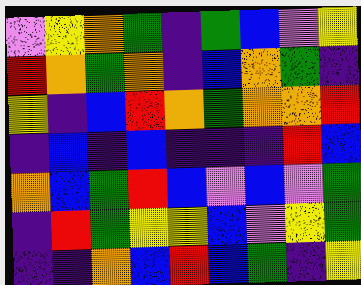[["violet", "yellow", "orange", "green", "indigo", "green", "blue", "violet", "yellow"], ["red", "orange", "green", "orange", "indigo", "blue", "orange", "green", "indigo"], ["yellow", "indigo", "blue", "red", "orange", "green", "orange", "orange", "red"], ["indigo", "blue", "indigo", "blue", "indigo", "indigo", "indigo", "red", "blue"], ["orange", "blue", "green", "red", "blue", "violet", "blue", "violet", "green"], ["indigo", "red", "green", "yellow", "yellow", "blue", "violet", "yellow", "green"], ["indigo", "indigo", "orange", "blue", "red", "blue", "green", "indigo", "yellow"]]